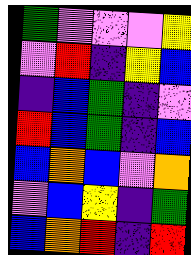[["green", "violet", "violet", "violet", "yellow"], ["violet", "red", "indigo", "yellow", "blue"], ["indigo", "blue", "green", "indigo", "violet"], ["red", "blue", "green", "indigo", "blue"], ["blue", "orange", "blue", "violet", "orange"], ["violet", "blue", "yellow", "indigo", "green"], ["blue", "orange", "red", "indigo", "red"]]